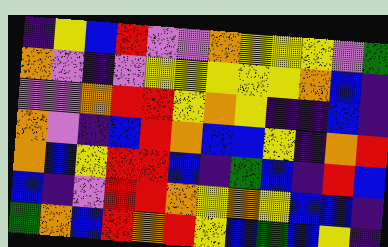[["indigo", "yellow", "blue", "red", "violet", "violet", "orange", "yellow", "yellow", "yellow", "violet", "green"], ["orange", "violet", "indigo", "violet", "yellow", "yellow", "yellow", "yellow", "yellow", "orange", "blue", "indigo"], ["violet", "violet", "orange", "red", "red", "yellow", "orange", "yellow", "indigo", "indigo", "blue", "indigo"], ["orange", "violet", "indigo", "blue", "red", "orange", "blue", "blue", "yellow", "indigo", "orange", "red"], ["orange", "blue", "yellow", "red", "red", "blue", "indigo", "green", "blue", "indigo", "red", "blue"], ["blue", "indigo", "violet", "red", "red", "orange", "yellow", "orange", "yellow", "blue", "blue", "indigo"], ["green", "orange", "blue", "red", "orange", "red", "yellow", "blue", "green", "blue", "yellow", "indigo"]]